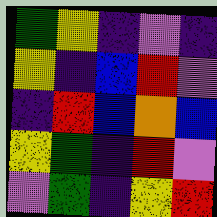[["green", "yellow", "indigo", "violet", "indigo"], ["yellow", "indigo", "blue", "red", "violet"], ["indigo", "red", "blue", "orange", "blue"], ["yellow", "green", "indigo", "red", "violet"], ["violet", "green", "indigo", "yellow", "red"]]